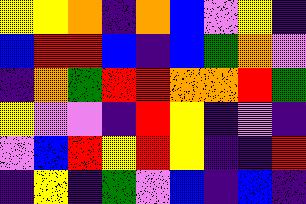[["yellow", "yellow", "orange", "indigo", "orange", "blue", "violet", "yellow", "indigo"], ["blue", "red", "red", "blue", "indigo", "blue", "green", "orange", "violet"], ["indigo", "orange", "green", "red", "red", "orange", "orange", "red", "green"], ["yellow", "violet", "violet", "indigo", "red", "yellow", "indigo", "violet", "indigo"], ["violet", "blue", "red", "yellow", "red", "yellow", "indigo", "indigo", "red"], ["indigo", "yellow", "indigo", "green", "violet", "blue", "indigo", "blue", "indigo"]]